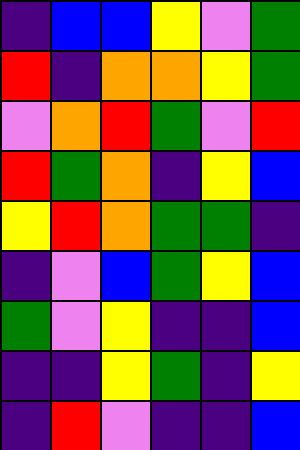[["indigo", "blue", "blue", "yellow", "violet", "green"], ["red", "indigo", "orange", "orange", "yellow", "green"], ["violet", "orange", "red", "green", "violet", "red"], ["red", "green", "orange", "indigo", "yellow", "blue"], ["yellow", "red", "orange", "green", "green", "indigo"], ["indigo", "violet", "blue", "green", "yellow", "blue"], ["green", "violet", "yellow", "indigo", "indigo", "blue"], ["indigo", "indigo", "yellow", "green", "indigo", "yellow"], ["indigo", "red", "violet", "indigo", "indigo", "blue"]]